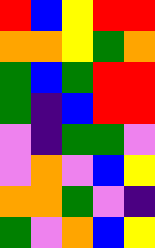[["red", "blue", "yellow", "red", "red"], ["orange", "orange", "yellow", "green", "orange"], ["green", "blue", "green", "red", "red"], ["green", "indigo", "blue", "red", "red"], ["violet", "indigo", "green", "green", "violet"], ["violet", "orange", "violet", "blue", "yellow"], ["orange", "orange", "green", "violet", "indigo"], ["green", "violet", "orange", "blue", "yellow"]]